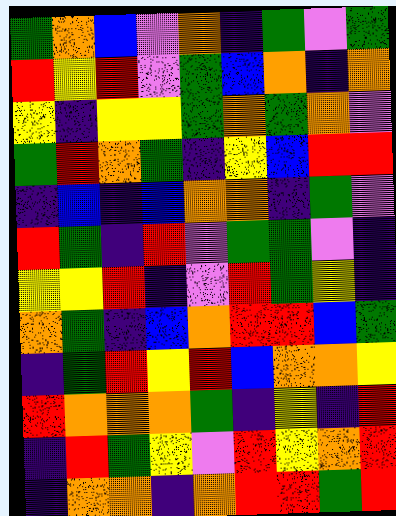[["green", "orange", "blue", "violet", "orange", "indigo", "green", "violet", "green"], ["red", "yellow", "red", "violet", "green", "blue", "orange", "indigo", "orange"], ["yellow", "indigo", "yellow", "yellow", "green", "orange", "green", "orange", "violet"], ["green", "red", "orange", "green", "indigo", "yellow", "blue", "red", "red"], ["indigo", "blue", "indigo", "blue", "orange", "orange", "indigo", "green", "violet"], ["red", "green", "indigo", "red", "violet", "green", "green", "violet", "indigo"], ["yellow", "yellow", "red", "indigo", "violet", "red", "green", "yellow", "indigo"], ["orange", "green", "indigo", "blue", "orange", "red", "red", "blue", "green"], ["indigo", "green", "red", "yellow", "red", "blue", "orange", "orange", "yellow"], ["red", "orange", "orange", "orange", "green", "indigo", "yellow", "indigo", "red"], ["indigo", "red", "green", "yellow", "violet", "red", "yellow", "orange", "red"], ["indigo", "orange", "orange", "indigo", "orange", "red", "red", "green", "red"]]